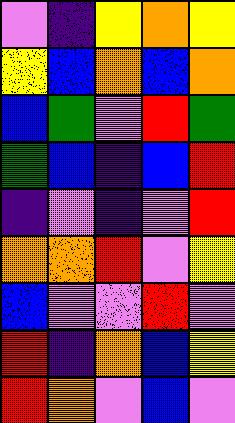[["violet", "indigo", "yellow", "orange", "yellow"], ["yellow", "blue", "orange", "blue", "orange"], ["blue", "green", "violet", "red", "green"], ["green", "blue", "indigo", "blue", "red"], ["indigo", "violet", "indigo", "violet", "red"], ["orange", "orange", "red", "violet", "yellow"], ["blue", "violet", "violet", "red", "violet"], ["red", "indigo", "orange", "blue", "yellow"], ["red", "orange", "violet", "blue", "violet"]]